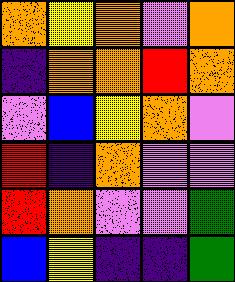[["orange", "yellow", "orange", "violet", "orange"], ["indigo", "orange", "orange", "red", "orange"], ["violet", "blue", "yellow", "orange", "violet"], ["red", "indigo", "orange", "violet", "violet"], ["red", "orange", "violet", "violet", "green"], ["blue", "yellow", "indigo", "indigo", "green"]]